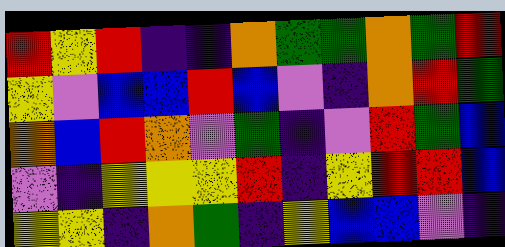[["red", "yellow", "red", "indigo", "indigo", "orange", "green", "green", "orange", "green", "red"], ["yellow", "violet", "blue", "blue", "red", "blue", "violet", "indigo", "orange", "red", "green"], ["orange", "blue", "red", "orange", "violet", "green", "indigo", "violet", "red", "green", "blue"], ["violet", "indigo", "yellow", "yellow", "yellow", "red", "indigo", "yellow", "red", "red", "blue"], ["yellow", "yellow", "indigo", "orange", "green", "indigo", "yellow", "blue", "blue", "violet", "indigo"]]